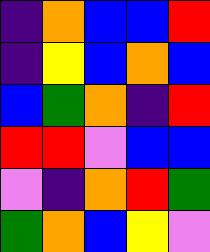[["indigo", "orange", "blue", "blue", "red"], ["indigo", "yellow", "blue", "orange", "blue"], ["blue", "green", "orange", "indigo", "red"], ["red", "red", "violet", "blue", "blue"], ["violet", "indigo", "orange", "red", "green"], ["green", "orange", "blue", "yellow", "violet"]]